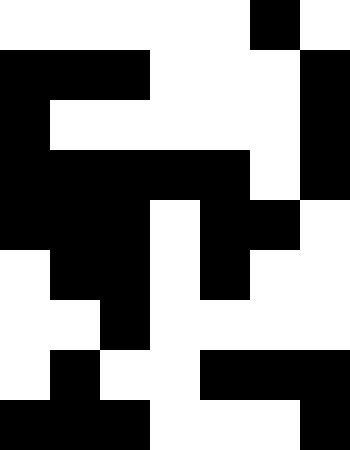[["white", "white", "white", "white", "white", "black", "white"], ["black", "black", "black", "white", "white", "white", "black"], ["black", "white", "white", "white", "white", "white", "black"], ["black", "black", "black", "black", "black", "white", "black"], ["black", "black", "black", "white", "black", "black", "white"], ["white", "black", "black", "white", "black", "white", "white"], ["white", "white", "black", "white", "white", "white", "white"], ["white", "black", "white", "white", "black", "black", "black"], ["black", "black", "black", "white", "white", "white", "black"]]